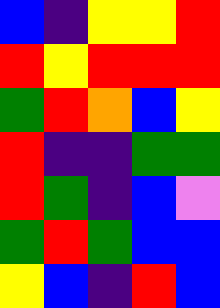[["blue", "indigo", "yellow", "yellow", "red"], ["red", "yellow", "red", "red", "red"], ["green", "red", "orange", "blue", "yellow"], ["red", "indigo", "indigo", "green", "green"], ["red", "green", "indigo", "blue", "violet"], ["green", "red", "green", "blue", "blue"], ["yellow", "blue", "indigo", "red", "blue"]]